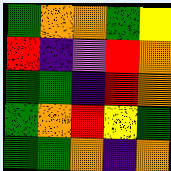[["green", "orange", "orange", "green", "yellow"], ["red", "indigo", "violet", "red", "orange"], ["green", "green", "indigo", "red", "orange"], ["green", "orange", "red", "yellow", "green"], ["green", "green", "orange", "indigo", "orange"]]